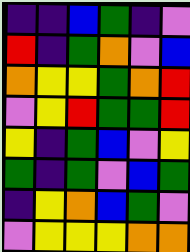[["indigo", "indigo", "blue", "green", "indigo", "violet"], ["red", "indigo", "green", "orange", "violet", "blue"], ["orange", "yellow", "yellow", "green", "orange", "red"], ["violet", "yellow", "red", "green", "green", "red"], ["yellow", "indigo", "green", "blue", "violet", "yellow"], ["green", "indigo", "green", "violet", "blue", "green"], ["indigo", "yellow", "orange", "blue", "green", "violet"], ["violet", "yellow", "yellow", "yellow", "orange", "orange"]]